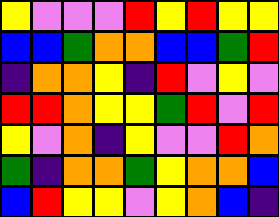[["yellow", "violet", "violet", "violet", "red", "yellow", "red", "yellow", "yellow"], ["blue", "blue", "green", "orange", "orange", "blue", "blue", "green", "red"], ["indigo", "orange", "orange", "yellow", "indigo", "red", "violet", "yellow", "violet"], ["red", "red", "orange", "yellow", "yellow", "green", "red", "violet", "red"], ["yellow", "violet", "orange", "indigo", "yellow", "violet", "violet", "red", "orange"], ["green", "indigo", "orange", "orange", "green", "yellow", "orange", "orange", "blue"], ["blue", "red", "yellow", "yellow", "violet", "yellow", "orange", "blue", "indigo"]]